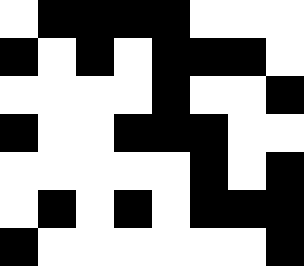[["white", "black", "black", "black", "black", "white", "white", "white"], ["black", "white", "black", "white", "black", "black", "black", "white"], ["white", "white", "white", "white", "black", "white", "white", "black"], ["black", "white", "white", "black", "black", "black", "white", "white"], ["white", "white", "white", "white", "white", "black", "white", "black"], ["white", "black", "white", "black", "white", "black", "black", "black"], ["black", "white", "white", "white", "white", "white", "white", "black"]]